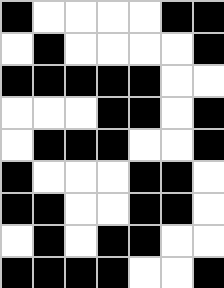[["black", "white", "white", "white", "white", "black", "black"], ["white", "black", "white", "white", "white", "white", "black"], ["black", "black", "black", "black", "black", "white", "white"], ["white", "white", "white", "black", "black", "white", "black"], ["white", "black", "black", "black", "white", "white", "black"], ["black", "white", "white", "white", "black", "black", "white"], ["black", "black", "white", "white", "black", "black", "white"], ["white", "black", "white", "black", "black", "white", "white"], ["black", "black", "black", "black", "white", "white", "black"]]